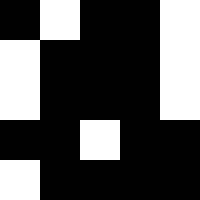[["black", "white", "black", "black", "white"], ["white", "black", "black", "black", "white"], ["white", "black", "black", "black", "white"], ["black", "black", "white", "black", "black"], ["white", "black", "black", "black", "black"]]